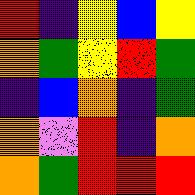[["red", "indigo", "yellow", "blue", "yellow"], ["orange", "green", "yellow", "red", "green"], ["indigo", "blue", "orange", "indigo", "green"], ["orange", "violet", "red", "indigo", "orange"], ["orange", "green", "red", "red", "red"]]